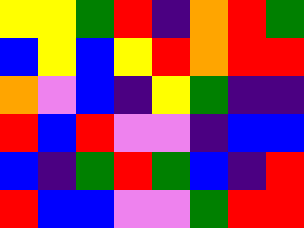[["yellow", "yellow", "green", "red", "indigo", "orange", "red", "green"], ["blue", "yellow", "blue", "yellow", "red", "orange", "red", "red"], ["orange", "violet", "blue", "indigo", "yellow", "green", "indigo", "indigo"], ["red", "blue", "red", "violet", "violet", "indigo", "blue", "blue"], ["blue", "indigo", "green", "red", "green", "blue", "indigo", "red"], ["red", "blue", "blue", "violet", "violet", "green", "red", "red"]]